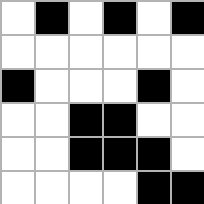[["white", "black", "white", "black", "white", "black"], ["white", "white", "white", "white", "white", "white"], ["black", "white", "white", "white", "black", "white"], ["white", "white", "black", "black", "white", "white"], ["white", "white", "black", "black", "black", "white"], ["white", "white", "white", "white", "black", "black"]]